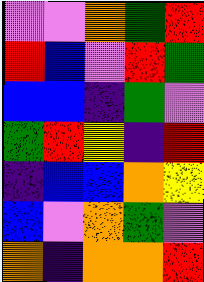[["violet", "violet", "orange", "green", "red"], ["red", "blue", "violet", "red", "green"], ["blue", "blue", "indigo", "green", "violet"], ["green", "red", "yellow", "indigo", "red"], ["indigo", "blue", "blue", "orange", "yellow"], ["blue", "violet", "orange", "green", "violet"], ["orange", "indigo", "orange", "orange", "red"]]